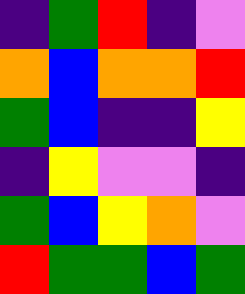[["indigo", "green", "red", "indigo", "violet"], ["orange", "blue", "orange", "orange", "red"], ["green", "blue", "indigo", "indigo", "yellow"], ["indigo", "yellow", "violet", "violet", "indigo"], ["green", "blue", "yellow", "orange", "violet"], ["red", "green", "green", "blue", "green"]]